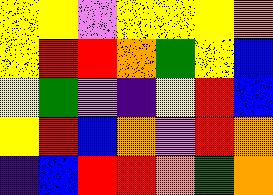[["yellow", "yellow", "violet", "yellow", "yellow", "yellow", "orange"], ["yellow", "red", "red", "orange", "green", "yellow", "blue"], ["yellow", "green", "violet", "indigo", "yellow", "red", "blue"], ["yellow", "red", "blue", "orange", "violet", "red", "orange"], ["indigo", "blue", "red", "red", "orange", "green", "orange"]]